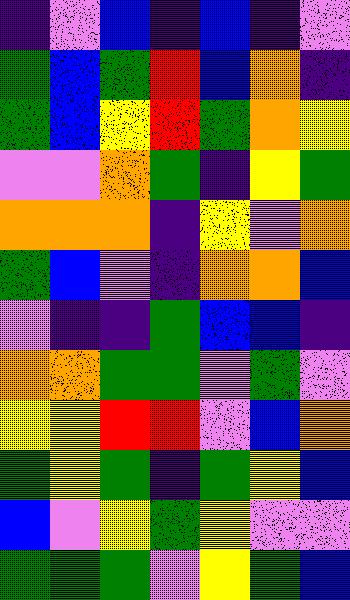[["indigo", "violet", "blue", "indigo", "blue", "indigo", "violet"], ["green", "blue", "green", "red", "blue", "orange", "indigo"], ["green", "blue", "yellow", "red", "green", "orange", "yellow"], ["violet", "violet", "orange", "green", "indigo", "yellow", "green"], ["orange", "orange", "orange", "indigo", "yellow", "violet", "orange"], ["green", "blue", "violet", "indigo", "orange", "orange", "blue"], ["violet", "indigo", "indigo", "green", "blue", "blue", "indigo"], ["orange", "orange", "green", "green", "violet", "green", "violet"], ["yellow", "yellow", "red", "red", "violet", "blue", "orange"], ["green", "yellow", "green", "indigo", "green", "yellow", "blue"], ["blue", "violet", "yellow", "green", "yellow", "violet", "violet"], ["green", "green", "green", "violet", "yellow", "green", "blue"]]